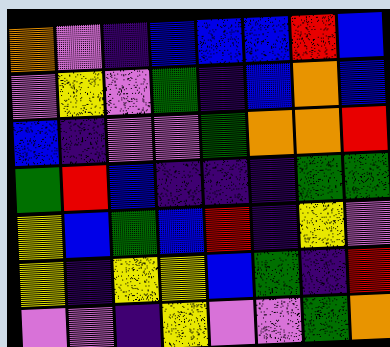[["orange", "violet", "indigo", "blue", "blue", "blue", "red", "blue"], ["violet", "yellow", "violet", "green", "indigo", "blue", "orange", "blue"], ["blue", "indigo", "violet", "violet", "green", "orange", "orange", "red"], ["green", "red", "blue", "indigo", "indigo", "indigo", "green", "green"], ["yellow", "blue", "green", "blue", "red", "indigo", "yellow", "violet"], ["yellow", "indigo", "yellow", "yellow", "blue", "green", "indigo", "red"], ["violet", "violet", "indigo", "yellow", "violet", "violet", "green", "orange"]]